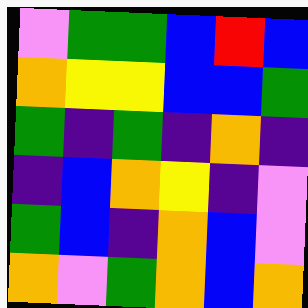[["violet", "green", "green", "blue", "red", "blue"], ["orange", "yellow", "yellow", "blue", "blue", "green"], ["green", "indigo", "green", "indigo", "orange", "indigo"], ["indigo", "blue", "orange", "yellow", "indigo", "violet"], ["green", "blue", "indigo", "orange", "blue", "violet"], ["orange", "violet", "green", "orange", "blue", "orange"]]